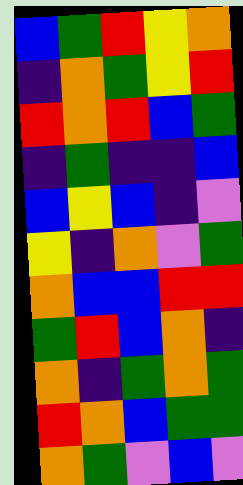[["blue", "green", "red", "yellow", "orange"], ["indigo", "orange", "green", "yellow", "red"], ["red", "orange", "red", "blue", "green"], ["indigo", "green", "indigo", "indigo", "blue"], ["blue", "yellow", "blue", "indigo", "violet"], ["yellow", "indigo", "orange", "violet", "green"], ["orange", "blue", "blue", "red", "red"], ["green", "red", "blue", "orange", "indigo"], ["orange", "indigo", "green", "orange", "green"], ["red", "orange", "blue", "green", "green"], ["orange", "green", "violet", "blue", "violet"]]